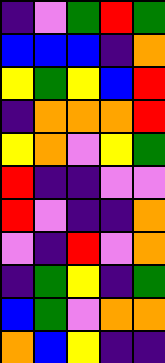[["indigo", "violet", "green", "red", "green"], ["blue", "blue", "blue", "indigo", "orange"], ["yellow", "green", "yellow", "blue", "red"], ["indigo", "orange", "orange", "orange", "red"], ["yellow", "orange", "violet", "yellow", "green"], ["red", "indigo", "indigo", "violet", "violet"], ["red", "violet", "indigo", "indigo", "orange"], ["violet", "indigo", "red", "violet", "orange"], ["indigo", "green", "yellow", "indigo", "green"], ["blue", "green", "violet", "orange", "orange"], ["orange", "blue", "yellow", "indigo", "indigo"]]